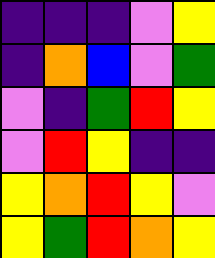[["indigo", "indigo", "indigo", "violet", "yellow"], ["indigo", "orange", "blue", "violet", "green"], ["violet", "indigo", "green", "red", "yellow"], ["violet", "red", "yellow", "indigo", "indigo"], ["yellow", "orange", "red", "yellow", "violet"], ["yellow", "green", "red", "orange", "yellow"]]